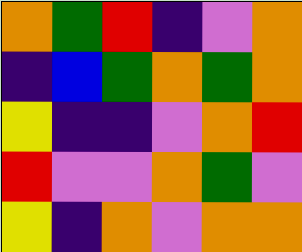[["orange", "green", "red", "indigo", "violet", "orange"], ["indigo", "blue", "green", "orange", "green", "orange"], ["yellow", "indigo", "indigo", "violet", "orange", "red"], ["red", "violet", "violet", "orange", "green", "violet"], ["yellow", "indigo", "orange", "violet", "orange", "orange"]]